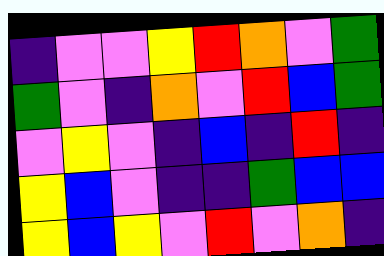[["indigo", "violet", "violet", "yellow", "red", "orange", "violet", "green"], ["green", "violet", "indigo", "orange", "violet", "red", "blue", "green"], ["violet", "yellow", "violet", "indigo", "blue", "indigo", "red", "indigo"], ["yellow", "blue", "violet", "indigo", "indigo", "green", "blue", "blue"], ["yellow", "blue", "yellow", "violet", "red", "violet", "orange", "indigo"]]